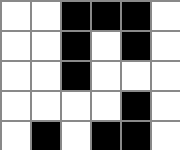[["white", "white", "black", "black", "black", "white"], ["white", "white", "black", "white", "black", "white"], ["white", "white", "black", "white", "white", "white"], ["white", "white", "white", "white", "black", "white"], ["white", "black", "white", "black", "black", "white"]]